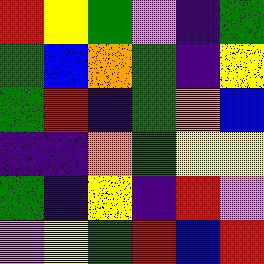[["red", "yellow", "green", "violet", "indigo", "green"], ["green", "blue", "orange", "green", "indigo", "yellow"], ["green", "red", "indigo", "green", "orange", "blue"], ["indigo", "indigo", "orange", "green", "yellow", "yellow"], ["green", "indigo", "yellow", "indigo", "red", "violet"], ["violet", "yellow", "green", "red", "blue", "red"]]